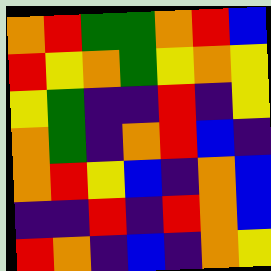[["orange", "red", "green", "green", "orange", "red", "blue"], ["red", "yellow", "orange", "green", "yellow", "orange", "yellow"], ["yellow", "green", "indigo", "indigo", "red", "indigo", "yellow"], ["orange", "green", "indigo", "orange", "red", "blue", "indigo"], ["orange", "red", "yellow", "blue", "indigo", "orange", "blue"], ["indigo", "indigo", "red", "indigo", "red", "orange", "blue"], ["red", "orange", "indigo", "blue", "indigo", "orange", "yellow"]]